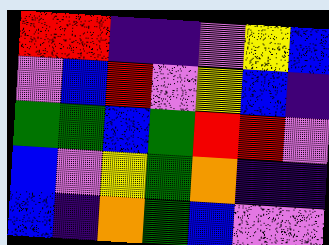[["red", "red", "indigo", "indigo", "violet", "yellow", "blue"], ["violet", "blue", "red", "violet", "yellow", "blue", "indigo"], ["green", "green", "blue", "green", "red", "red", "violet"], ["blue", "violet", "yellow", "green", "orange", "indigo", "indigo"], ["blue", "indigo", "orange", "green", "blue", "violet", "violet"]]